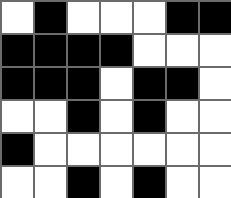[["white", "black", "white", "white", "white", "black", "black"], ["black", "black", "black", "black", "white", "white", "white"], ["black", "black", "black", "white", "black", "black", "white"], ["white", "white", "black", "white", "black", "white", "white"], ["black", "white", "white", "white", "white", "white", "white"], ["white", "white", "black", "white", "black", "white", "white"]]